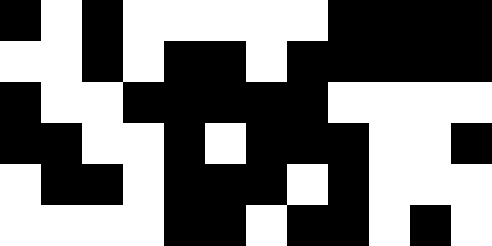[["black", "white", "black", "white", "white", "white", "white", "white", "black", "black", "black", "black"], ["white", "white", "black", "white", "black", "black", "white", "black", "black", "black", "black", "black"], ["black", "white", "white", "black", "black", "black", "black", "black", "white", "white", "white", "white"], ["black", "black", "white", "white", "black", "white", "black", "black", "black", "white", "white", "black"], ["white", "black", "black", "white", "black", "black", "black", "white", "black", "white", "white", "white"], ["white", "white", "white", "white", "black", "black", "white", "black", "black", "white", "black", "white"]]